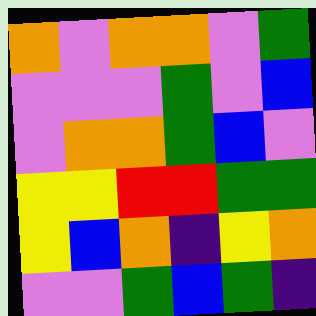[["orange", "violet", "orange", "orange", "violet", "green"], ["violet", "violet", "violet", "green", "violet", "blue"], ["violet", "orange", "orange", "green", "blue", "violet"], ["yellow", "yellow", "red", "red", "green", "green"], ["yellow", "blue", "orange", "indigo", "yellow", "orange"], ["violet", "violet", "green", "blue", "green", "indigo"]]